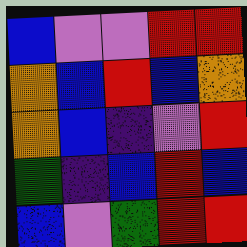[["blue", "violet", "violet", "red", "red"], ["orange", "blue", "red", "blue", "orange"], ["orange", "blue", "indigo", "violet", "red"], ["green", "indigo", "blue", "red", "blue"], ["blue", "violet", "green", "red", "red"]]